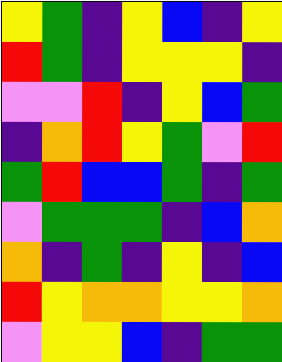[["yellow", "green", "indigo", "yellow", "blue", "indigo", "yellow"], ["red", "green", "indigo", "yellow", "yellow", "yellow", "indigo"], ["violet", "violet", "red", "indigo", "yellow", "blue", "green"], ["indigo", "orange", "red", "yellow", "green", "violet", "red"], ["green", "red", "blue", "blue", "green", "indigo", "green"], ["violet", "green", "green", "green", "indigo", "blue", "orange"], ["orange", "indigo", "green", "indigo", "yellow", "indigo", "blue"], ["red", "yellow", "orange", "orange", "yellow", "yellow", "orange"], ["violet", "yellow", "yellow", "blue", "indigo", "green", "green"]]